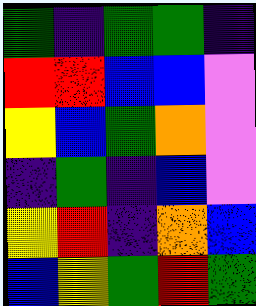[["green", "indigo", "green", "green", "indigo"], ["red", "red", "blue", "blue", "violet"], ["yellow", "blue", "green", "orange", "violet"], ["indigo", "green", "indigo", "blue", "violet"], ["yellow", "red", "indigo", "orange", "blue"], ["blue", "yellow", "green", "red", "green"]]